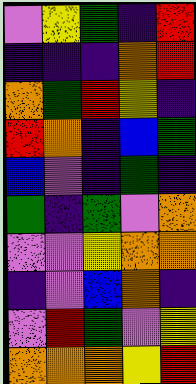[["violet", "yellow", "green", "indigo", "red"], ["indigo", "indigo", "indigo", "orange", "red"], ["orange", "green", "red", "yellow", "indigo"], ["red", "orange", "indigo", "blue", "green"], ["blue", "violet", "indigo", "green", "indigo"], ["green", "indigo", "green", "violet", "orange"], ["violet", "violet", "yellow", "orange", "orange"], ["indigo", "violet", "blue", "orange", "indigo"], ["violet", "red", "green", "violet", "yellow"], ["orange", "orange", "orange", "yellow", "red"]]